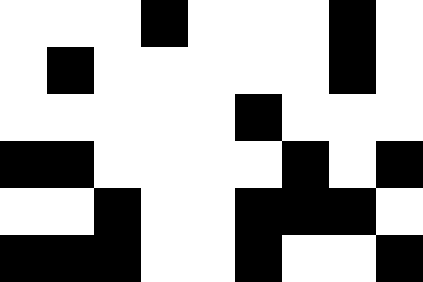[["white", "white", "white", "black", "white", "white", "white", "black", "white"], ["white", "black", "white", "white", "white", "white", "white", "black", "white"], ["white", "white", "white", "white", "white", "black", "white", "white", "white"], ["black", "black", "white", "white", "white", "white", "black", "white", "black"], ["white", "white", "black", "white", "white", "black", "black", "black", "white"], ["black", "black", "black", "white", "white", "black", "white", "white", "black"]]